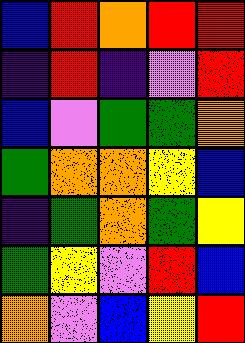[["blue", "red", "orange", "red", "red"], ["indigo", "red", "indigo", "violet", "red"], ["blue", "violet", "green", "green", "orange"], ["green", "orange", "orange", "yellow", "blue"], ["indigo", "green", "orange", "green", "yellow"], ["green", "yellow", "violet", "red", "blue"], ["orange", "violet", "blue", "yellow", "red"]]